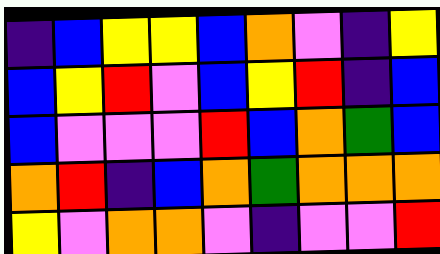[["indigo", "blue", "yellow", "yellow", "blue", "orange", "violet", "indigo", "yellow"], ["blue", "yellow", "red", "violet", "blue", "yellow", "red", "indigo", "blue"], ["blue", "violet", "violet", "violet", "red", "blue", "orange", "green", "blue"], ["orange", "red", "indigo", "blue", "orange", "green", "orange", "orange", "orange"], ["yellow", "violet", "orange", "orange", "violet", "indigo", "violet", "violet", "red"]]